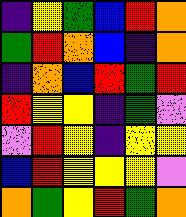[["indigo", "yellow", "green", "blue", "red", "orange"], ["green", "red", "orange", "blue", "indigo", "orange"], ["indigo", "orange", "blue", "red", "green", "red"], ["red", "yellow", "yellow", "indigo", "green", "violet"], ["violet", "red", "yellow", "indigo", "yellow", "yellow"], ["blue", "red", "yellow", "yellow", "yellow", "violet"], ["orange", "green", "yellow", "red", "green", "orange"]]